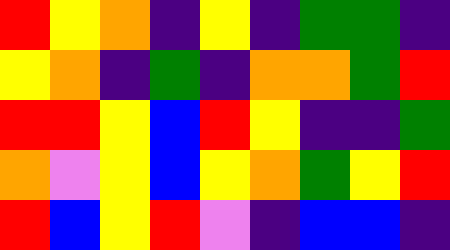[["red", "yellow", "orange", "indigo", "yellow", "indigo", "green", "green", "indigo"], ["yellow", "orange", "indigo", "green", "indigo", "orange", "orange", "green", "red"], ["red", "red", "yellow", "blue", "red", "yellow", "indigo", "indigo", "green"], ["orange", "violet", "yellow", "blue", "yellow", "orange", "green", "yellow", "red"], ["red", "blue", "yellow", "red", "violet", "indigo", "blue", "blue", "indigo"]]